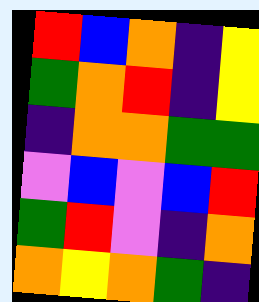[["red", "blue", "orange", "indigo", "yellow"], ["green", "orange", "red", "indigo", "yellow"], ["indigo", "orange", "orange", "green", "green"], ["violet", "blue", "violet", "blue", "red"], ["green", "red", "violet", "indigo", "orange"], ["orange", "yellow", "orange", "green", "indigo"]]